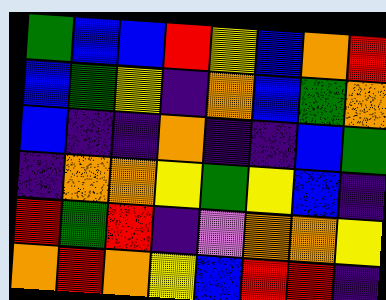[["green", "blue", "blue", "red", "yellow", "blue", "orange", "red"], ["blue", "green", "yellow", "indigo", "orange", "blue", "green", "orange"], ["blue", "indigo", "indigo", "orange", "indigo", "indigo", "blue", "green"], ["indigo", "orange", "orange", "yellow", "green", "yellow", "blue", "indigo"], ["red", "green", "red", "indigo", "violet", "orange", "orange", "yellow"], ["orange", "red", "orange", "yellow", "blue", "red", "red", "indigo"]]